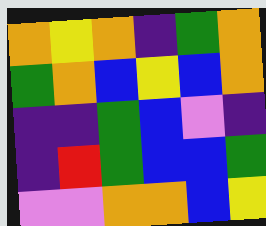[["orange", "yellow", "orange", "indigo", "green", "orange"], ["green", "orange", "blue", "yellow", "blue", "orange"], ["indigo", "indigo", "green", "blue", "violet", "indigo"], ["indigo", "red", "green", "blue", "blue", "green"], ["violet", "violet", "orange", "orange", "blue", "yellow"]]